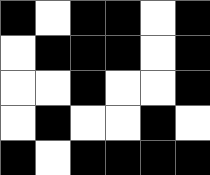[["black", "white", "black", "black", "white", "black"], ["white", "black", "black", "black", "white", "black"], ["white", "white", "black", "white", "white", "black"], ["white", "black", "white", "white", "black", "white"], ["black", "white", "black", "black", "black", "black"]]